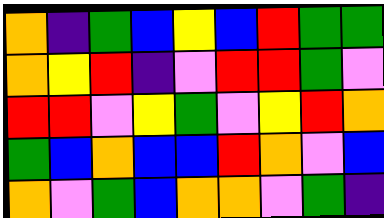[["orange", "indigo", "green", "blue", "yellow", "blue", "red", "green", "green"], ["orange", "yellow", "red", "indigo", "violet", "red", "red", "green", "violet"], ["red", "red", "violet", "yellow", "green", "violet", "yellow", "red", "orange"], ["green", "blue", "orange", "blue", "blue", "red", "orange", "violet", "blue"], ["orange", "violet", "green", "blue", "orange", "orange", "violet", "green", "indigo"]]